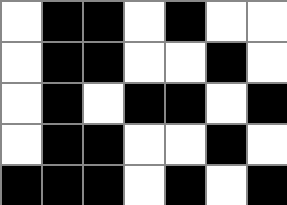[["white", "black", "black", "white", "black", "white", "white"], ["white", "black", "black", "white", "white", "black", "white"], ["white", "black", "white", "black", "black", "white", "black"], ["white", "black", "black", "white", "white", "black", "white"], ["black", "black", "black", "white", "black", "white", "black"]]